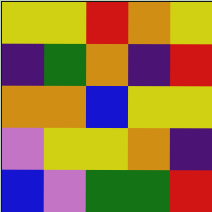[["yellow", "yellow", "red", "orange", "yellow"], ["indigo", "green", "orange", "indigo", "red"], ["orange", "orange", "blue", "yellow", "yellow"], ["violet", "yellow", "yellow", "orange", "indigo"], ["blue", "violet", "green", "green", "red"]]